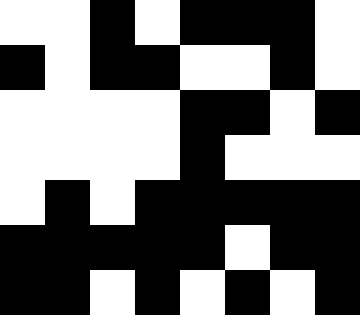[["white", "white", "black", "white", "black", "black", "black", "white"], ["black", "white", "black", "black", "white", "white", "black", "white"], ["white", "white", "white", "white", "black", "black", "white", "black"], ["white", "white", "white", "white", "black", "white", "white", "white"], ["white", "black", "white", "black", "black", "black", "black", "black"], ["black", "black", "black", "black", "black", "white", "black", "black"], ["black", "black", "white", "black", "white", "black", "white", "black"]]